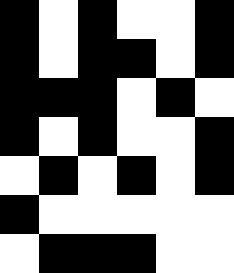[["black", "white", "black", "white", "white", "black"], ["black", "white", "black", "black", "white", "black"], ["black", "black", "black", "white", "black", "white"], ["black", "white", "black", "white", "white", "black"], ["white", "black", "white", "black", "white", "black"], ["black", "white", "white", "white", "white", "white"], ["white", "black", "black", "black", "white", "white"]]